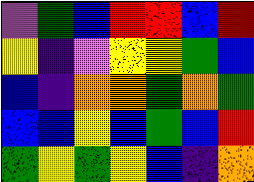[["violet", "green", "blue", "red", "red", "blue", "red"], ["yellow", "indigo", "violet", "yellow", "yellow", "green", "blue"], ["blue", "indigo", "orange", "orange", "green", "orange", "green"], ["blue", "blue", "yellow", "blue", "green", "blue", "red"], ["green", "yellow", "green", "yellow", "blue", "indigo", "orange"]]